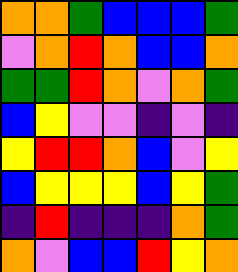[["orange", "orange", "green", "blue", "blue", "blue", "green"], ["violet", "orange", "red", "orange", "blue", "blue", "orange"], ["green", "green", "red", "orange", "violet", "orange", "green"], ["blue", "yellow", "violet", "violet", "indigo", "violet", "indigo"], ["yellow", "red", "red", "orange", "blue", "violet", "yellow"], ["blue", "yellow", "yellow", "yellow", "blue", "yellow", "green"], ["indigo", "red", "indigo", "indigo", "indigo", "orange", "green"], ["orange", "violet", "blue", "blue", "red", "yellow", "orange"]]